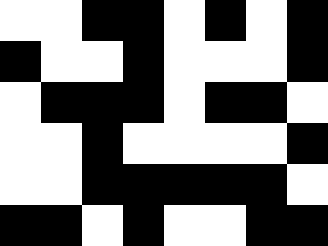[["white", "white", "black", "black", "white", "black", "white", "black"], ["black", "white", "white", "black", "white", "white", "white", "black"], ["white", "black", "black", "black", "white", "black", "black", "white"], ["white", "white", "black", "white", "white", "white", "white", "black"], ["white", "white", "black", "black", "black", "black", "black", "white"], ["black", "black", "white", "black", "white", "white", "black", "black"]]